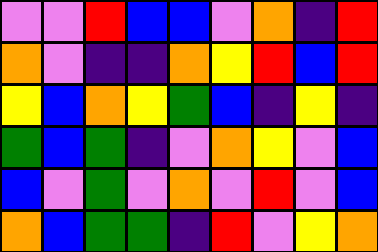[["violet", "violet", "red", "blue", "blue", "violet", "orange", "indigo", "red"], ["orange", "violet", "indigo", "indigo", "orange", "yellow", "red", "blue", "red"], ["yellow", "blue", "orange", "yellow", "green", "blue", "indigo", "yellow", "indigo"], ["green", "blue", "green", "indigo", "violet", "orange", "yellow", "violet", "blue"], ["blue", "violet", "green", "violet", "orange", "violet", "red", "violet", "blue"], ["orange", "blue", "green", "green", "indigo", "red", "violet", "yellow", "orange"]]